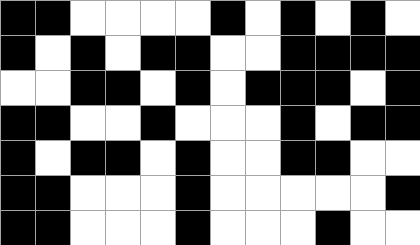[["black", "black", "white", "white", "white", "white", "black", "white", "black", "white", "black", "white"], ["black", "white", "black", "white", "black", "black", "white", "white", "black", "black", "black", "black"], ["white", "white", "black", "black", "white", "black", "white", "black", "black", "black", "white", "black"], ["black", "black", "white", "white", "black", "white", "white", "white", "black", "white", "black", "black"], ["black", "white", "black", "black", "white", "black", "white", "white", "black", "black", "white", "white"], ["black", "black", "white", "white", "white", "black", "white", "white", "white", "white", "white", "black"], ["black", "black", "white", "white", "white", "black", "white", "white", "white", "black", "white", "white"]]